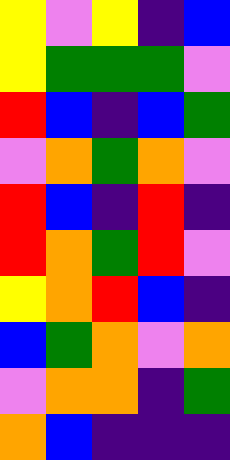[["yellow", "violet", "yellow", "indigo", "blue"], ["yellow", "green", "green", "green", "violet"], ["red", "blue", "indigo", "blue", "green"], ["violet", "orange", "green", "orange", "violet"], ["red", "blue", "indigo", "red", "indigo"], ["red", "orange", "green", "red", "violet"], ["yellow", "orange", "red", "blue", "indigo"], ["blue", "green", "orange", "violet", "orange"], ["violet", "orange", "orange", "indigo", "green"], ["orange", "blue", "indigo", "indigo", "indigo"]]